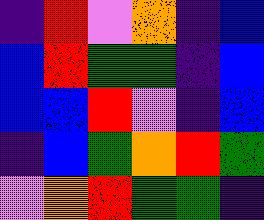[["indigo", "red", "violet", "orange", "indigo", "blue"], ["blue", "red", "green", "green", "indigo", "blue"], ["blue", "blue", "red", "violet", "indigo", "blue"], ["indigo", "blue", "green", "orange", "red", "green"], ["violet", "orange", "red", "green", "green", "indigo"]]